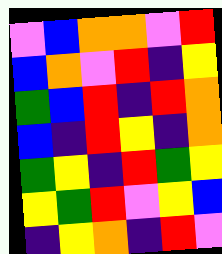[["violet", "blue", "orange", "orange", "violet", "red"], ["blue", "orange", "violet", "red", "indigo", "yellow"], ["green", "blue", "red", "indigo", "red", "orange"], ["blue", "indigo", "red", "yellow", "indigo", "orange"], ["green", "yellow", "indigo", "red", "green", "yellow"], ["yellow", "green", "red", "violet", "yellow", "blue"], ["indigo", "yellow", "orange", "indigo", "red", "violet"]]